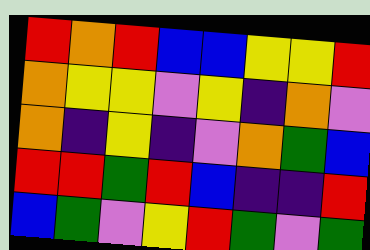[["red", "orange", "red", "blue", "blue", "yellow", "yellow", "red"], ["orange", "yellow", "yellow", "violet", "yellow", "indigo", "orange", "violet"], ["orange", "indigo", "yellow", "indigo", "violet", "orange", "green", "blue"], ["red", "red", "green", "red", "blue", "indigo", "indigo", "red"], ["blue", "green", "violet", "yellow", "red", "green", "violet", "green"]]